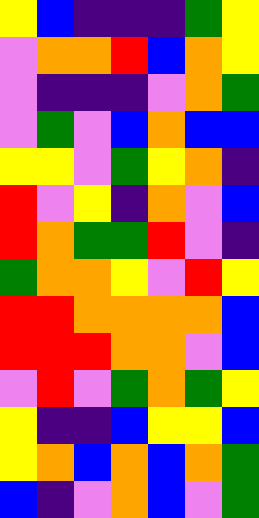[["yellow", "blue", "indigo", "indigo", "indigo", "green", "yellow"], ["violet", "orange", "orange", "red", "blue", "orange", "yellow"], ["violet", "indigo", "indigo", "indigo", "violet", "orange", "green"], ["violet", "green", "violet", "blue", "orange", "blue", "blue"], ["yellow", "yellow", "violet", "green", "yellow", "orange", "indigo"], ["red", "violet", "yellow", "indigo", "orange", "violet", "blue"], ["red", "orange", "green", "green", "red", "violet", "indigo"], ["green", "orange", "orange", "yellow", "violet", "red", "yellow"], ["red", "red", "orange", "orange", "orange", "orange", "blue"], ["red", "red", "red", "orange", "orange", "violet", "blue"], ["violet", "red", "violet", "green", "orange", "green", "yellow"], ["yellow", "indigo", "indigo", "blue", "yellow", "yellow", "blue"], ["yellow", "orange", "blue", "orange", "blue", "orange", "green"], ["blue", "indigo", "violet", "orange", "blue", "violet", "green"]]